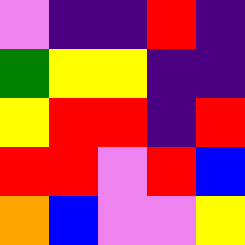[["violet", "indigo", "indigo", "red", "indigo"], ["green", "yellow", "yellow", "indigo", "indigo"], ["yellow", "red", "red", "indigo", "red"], ["red", "red", "violet", "red", "blue"], ["orange", "blue", "violet", "violet", "yellow"]]